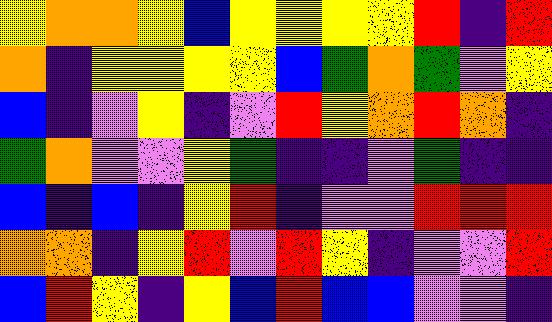[["yellow", "orange", "orange", "yellow", "blue", "yellow", "yellow", "yellow", "yellow", "red", "indigo", "red"], ["orange", "indigo", "yellow", "yellow", "yellow", "yellow", "blue", "green", "orange", "green", "violet", "yellow"], ["blue", "indigo", "violet", "yellow", "indigo", "violet", "red", "yellow", "orange", "red", "orange", "indigo"], ["green", "orange", "violet", "violet", "yellow", "green", "indigo", "indigo", "violet", "green", "indigo", "indigo"], ["blue", "indigo", "blue", "indigo", "yellow", "red", "indigo", "violet", "violet", "red", "red", "red"], ["orange", "orange", "indigo", "yellow", "red", "violet", "red", "yellow", "indigo", "violet", "violet", "red"], ["blue", "red", "yellow", "indigo", "yellow", "blue", "red", "blue", "blue", "violet", "violet", "indigo"]]